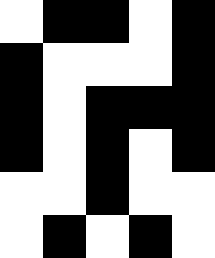[["white", "black", "black", "white", "black"], ["black", "white", "white", "white", "black"], ["black", "white", "black", "black", "black"], ["black", "white", "black", "white", "black"], ["white", "white", "black", "white", "white"], ["white", "black", "white", "black", "white"]]